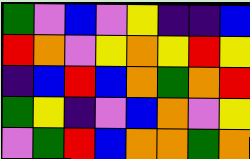[["green", "violet", "blue", "violet", "yellow", "indigo", "indigo", "blue"], ["red", "orange", "violet", "yellow", "orange", "yellow", "red", "yellow"], ["indigo", "blue", "red", "blue", "orange", "green", "orange", "red"], ["green", "yellow", "indigo", "violet", "blue", "orange", "violet", "yellow"], ["violet", "green", "red", "blue", "orange", "orange", "green", "orange"]]